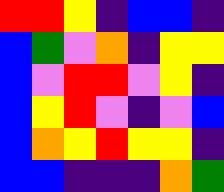[["red", "red", "yellow", "indigo", "blue", "blue", "indigo"], ["blue", "green", "violet", "orange", "indigo", "yellow", "yellow"], ["blue", "violet", "red", "red", "violet", "yellow", "indigo"], ["blue", "yellow", "red", "violet", "indigo", "violet", "blue"], ["blue", "orange", "yellow", "red", "yellow", "yellow", "indigo"], ["blue", "blue", "indigo", "indigo", "indigo", "orange", "green"]]